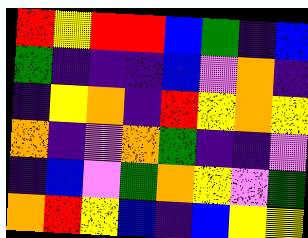[["red", "yellow", "red", "red", "blue", "green", "indigo", "blue"], ["green", "indigo", "indigo", "indigo", "blue", "violet", "orange", "indigo"], ["indigo", "yellow", "orange", "indigo", "red", "yellow", "orange", "yellow"], ["orange", "indigo", "violet", "orange", "green", "indigo", "indigo", "violet"], ["indigo", "blue", "violet", "green", "orange", "yellow", "violet", "green"], ["orange", "red", "yellow", "blue", "indigo", "blue", "yellow", "yellow"]]